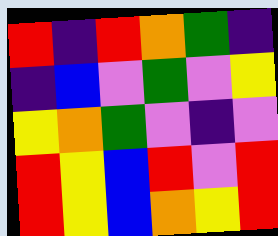[["red", "indigo", "red", "orange", "green", "indigo"], ["indigo", "blue", "violet", "green", "violet", "yellow"], ["yellow", "orange", "green", "violet", "indigo", "violet"], ["red", "yellow", "blue", "red", "violet", "red"], ["red", "yellow", "blue", "orange", "yellow", "red"]]